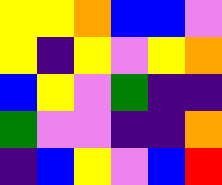[["yellow", "yellow", "orange", "blue", "blue", "violet"], ["yellow", "indigo", "yellow", "violet", "yellow", "orange"], ["blue", "yellow", "violet", "green", "indigo", "indigo"], ["green", "violet", "violet", "indigo", "indigo", "orange"], ["indigo", "blue", "yellow", "violet", "blue", "red"]]